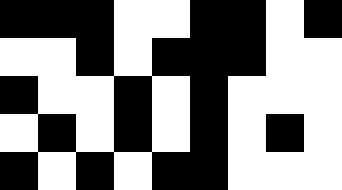[["black", "black", "black", "white", "white", "black", "black", "white", "black"], ["white", "white", "black", "white", "black", "black", "black", "white", "white"], ["black", "white", "white", "black", "white", "black", "white", "white", "white"], ["white", "black", "white", "black", "white", "black", "white", "black", "white"], ["black", "white", "black", "white", "black", "black", "white", "white", "white"]]